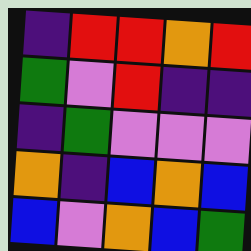[["indigo", "red", "red", "orange", "red"], ["green", "violet", "red", "indigo", "indigo"], ["indigo", "green", "violet", "violet", "violet"], ["orange", "indigo", "blue", "orange", "blue"], ["blue", "violet", "orange", "blue", "green"]]